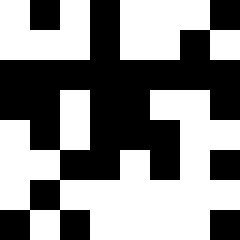[["white", "black", "white", "black", "white", "white", "white", "black"], ["white", "white", "white", "black", "white", "white", "black", "white"], ["black", "black", "black", "black", "black", "black", "black", "black"], ["black", "black", "white", "black", "black", "white", "white", "black"], ["white", "black", "white", "black", "black", "black", "white", "white"], ["white", "white", "black", "black", "white", "black", "white", "black"], ["white", "black", "white", "white", "white", "white", "white", "white"], ["black", "white", "black", "white", "white", "white", "white", "black"]]